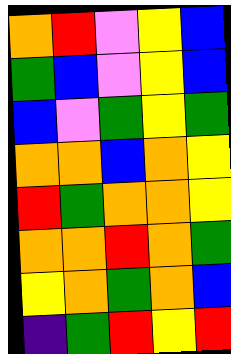[["orange", "red", "violet", "yellow", "blue"], ["green", "blue", "violet", "yellow", "blue"], ["blue", "violet", "green", "yellow", "green"], ["orange", "orange", "blue", "orange", "yellow"], ["red", "green", "orange", "orange", "yellow"], ["orange", "orange", "red", "orange", "green"], ["yellow", "orange", "green", "orange", "blue"], ["indigo", "green", "red", "yellow", "red"]]